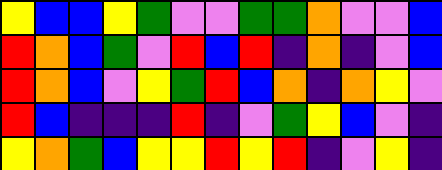[["yellow", "blue", "blue", "yellow", "green", "violet", "violet", "green", "green", "orange", "violet", "violet", "blue"], ["red", "orange", "blue", "green", "violet", "red", "blue", "red", "indigo", "orange", "indigo", "violet", "blue"], ["red", "orange", "blue", "violet", "yellow", "green", "red", "blue", "orange", "indigo", "orange", "yellow", "violet"], ["red", "blue", "indigo", "indigo", "indigo", "red", "indigo", "violet", "green", "yellow", "blue", "violet", "indigo"], ["yellow", "orange", "green", "blue", "yellow", "yellow", "red", "yellow", "red", "indigo", "violet", "yellow", "indigo"]]